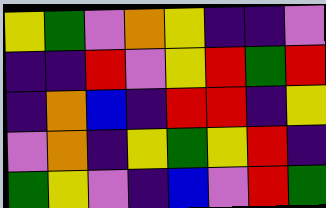[["yellow", "green", "violet", "orange", "yellow", "indigo", "indigo", "violet"], ["indigo", "indigo", "red", "violet", "yellow", "red", "green", "red"], ["indigo", "orange", "blue", "indigo", "red", "red", "indigo", "yellow"], ["violet", "orange", "indigo", "yellow", "green", "yellow", "red", "indigo"], ["green", "yellow", "violet", "indigo", "blue", "violet", "red", "green"]]